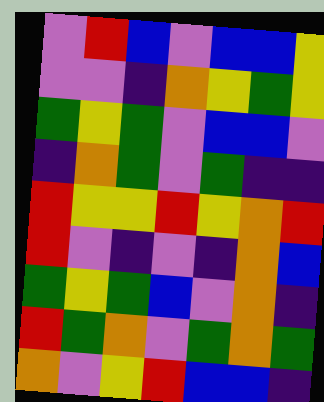[["violet", "red", "blue", "violet", "blue", "blue", "yellow"], ["violet", "violet", "indigo", "orange", "yellow", "green", "yellow"], ["green", "yellow", "green", "violet", "blue", "blue", "violet"], ["indigo", "orange", "green", "violet", "green", "indigo", "indigo"], ["red", "yellow", "yellow", "red", "yellow", "orange", "red"], ["red", "violet", "indigo", "violet", "indigo", "orange", "blue"], ["green", "yellow", "green", "blue", "violet", "orange", "indigo"], ["red", "green", "orange", "violet", "green", "orange", "green"], ["orange", "violet", "yellow", "red", "blue", "blue", "indigo"]]